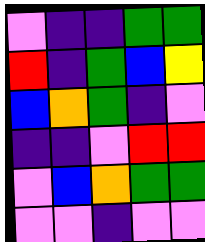[["violet", "indigo", "indigo", "green", "green"], ["red", "indigo", "green", "blue", "yellow"], ["blue", "orange", "green", "indigo", "violet"], ["indigo", "indigo", "violet", "red", "red"], ["violet", "blue", "orange", "green", "green"], ["violet", "violet", "indigo", "violet", "violet"]]